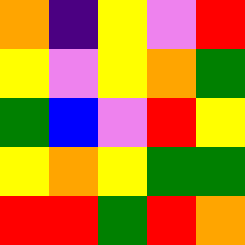[["orange", "indigo", "yellow", "violet", "red"], ["yellow", "violet", "yellow", "orange", "green"], ["green", "blue", "violet", "red", "yellow"], ["yellow", "orange", "yellow", "green", "green"], ["red", "red", "green", "red", "orange"]]